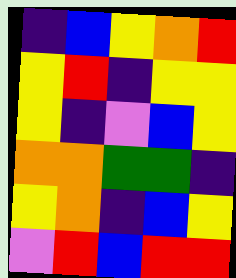[["indigo", "blue", "yellow", "orange", "red"], ["yellow", "red", "indigo", "yellow", "yellow"], ["yellow", "indigo", "violet", "blue", "yellow"], ["orange", "orange", "green", "green", "indigo"], ["yellow", "orange", "indigo", "blue", "yellow"], ["violet", "red", "blue", "red", "red"]]